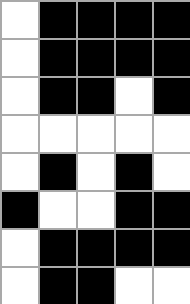[["white", "black", "black", "black", "black"], ["white", "black", "black", "black", "black"], ["white", "black", "black", "white", "black"], ["white", "white", "white", "white", "white"], ["white", "black", "white", "black", "white"], ["black", "white", "white", "black", "black"], ["white", "black", "black", "black", "black"], ["white", "black", "black", "white", "white"]]